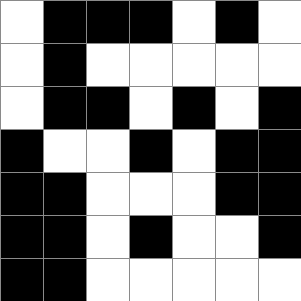[["white", "black", "black", "black", "white", "black", "white"], ["white", "black", "white", "white", "white", "white", "white"], ["white", "black", "black", "white", "black", "white", "black"], ["black", "white", "white", "black", "white", "black", "black"], ["black", "black", "white", "white", "white", "black", "black"], ["black", "black", "white", "black", "white", "white", "black"], ["black", "black", "white", "white", "white", "white", "white"]]